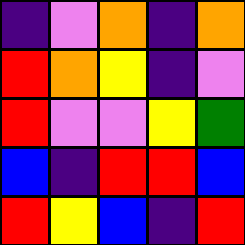[["indigo", "violet", "orange", "indigo", "orange"], ["red", "orange", "yellow", "indigo", "violet"], ["red", "violet", "violet", "yellow", "green"], ["blue", "indigo", "red", "red", "blue"], ["red", "yellow", "blue", "indigo", "red"]]